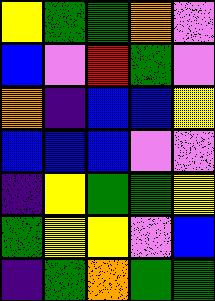[["yellow", "green", "green", "orange", "violet"], ["blue", "violet", "red", "green", "violet"], ["orange", "indigo", "blue", "blue", "yellow"], ["blue", "blue", "blue", "violet", "violet"], ["indigo", "yellow", "green", "green", "yellow"], ["green", "yellow", "yellow", "violet", "blue"], ["indigo", "green", "orange", "green", "green"]]